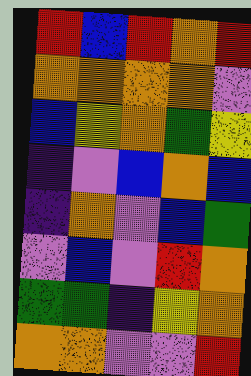[["red", "blue", "red", "orange", "red"], ["orange", "orange", "orange", "orange", "violet"], ["blue", "yellow", "orange", "green", "yellow"], ["indigo", "violet", "blue", "orange", "blue"], ["indigo", "orange", "violet", "blue", "green"], ["violet", "blue", "violet", "red", "orange"], ["green", "green", "indigo", "yellow", "orange"], ["orange", "orange", "violet", "violet", "red"]]